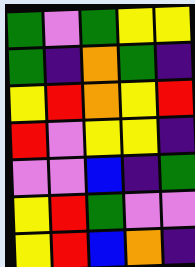[["green", "violet", "green", "yellow", "yellow"], ["green", "indigo", "orange", "green", "indigo"], ["yellow", "red", "orange", "yellow", "red"], ["red", "violet", "yellow", "yellow", "indigo"], ["violet", "violet", "blue", "indigo", "green"], ["yellow", "red", "green", "violet", "violet"], ["yellow", "red", "blue", "orange", "indigo"]]